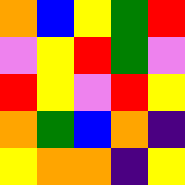[["orange", "blue", "yellow", "green", "red"], ["violet", "yellow", "red", "green", "violet"], ["red", "yellow", "violet", "red", "yellow"], ["orange", "green", "blue", "orange", "indigo"], ["yellow", "orange", "orange", "indigo", "yellow"]]